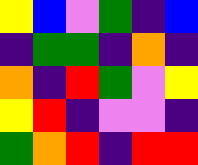[["yellow", "blue", "violet", "green", "indigo", "blue"], ["indigo", "green", "green", "indigo", "orange", "indigo"], ["orange", "indigo", "red", "green", "violet", "yellow"], ["yellow", "red", "indigo", "violet", "violet", "indigo"], ["green", "orange", "red", "indigo", "red", "red"]]